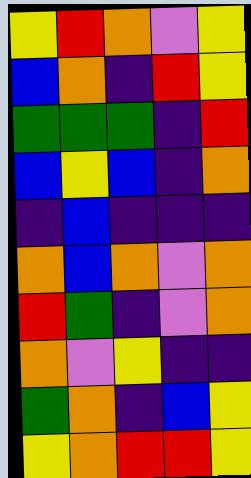[["yellow", "red", "orange", "violet", "yellow"], ["blue", "orange", "indigo", "red", "yellow"], ["green", "green", "green", "indigo", "red"], ["blue", "yellow", "blue", "indigo", "orange"], ["indigo", "blue", "indigo", "indigo", "indigo"], ["orange", "blue", "orange", "violet", "orange"], ["red", "green", "indigo", "violet", "orange"], ["orange", "violet", "yellow", "indigo", "indigo"], ["green", "orange", "indigo", "blue", "yellow"], ["yellow", "orange", "red", "red", "yellow"]]